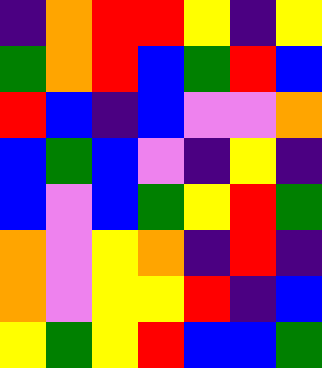[["indigo", "orange", "red", "red", "yellow", "indigo", "yellow"], ["green", "orange", "red", "blue", "green", "red", "blue"], ["red", "blue", "indigo", "blue", "violet", "violet", "orange"], ["blue", "green", "blue", "violet", "indigo", "yellow", "indigo"], ["blue", "violet", "blue", "green", "yellow", "red", "green"], ["orange", "violet", "yellow", "orange", "indigo", "red", "indigo"], ["orange", "violet", "yellow", "yellow", "red", "indigo", "blue"], ["yellow", "green", "yellow", "red", "blue", "blue", "green"]]